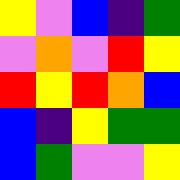[["yellow", "violet", "blue", "indigo", "green"], ["violet", "orange", "violet", "red", "yellow"], ["red", "yellow", "red", "orange", "blue"], ["blue", "indigo", "yellow", "green", "green"], ["blue", "green", "violet", "violet", "yellow"]]